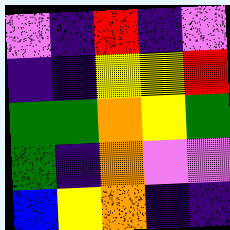[["violet", "indigo", "red", "indigo", "violet"], ["indigo", "indigo", "yellow", "yellow", "red"], ["green", "green", "orange", "yellow", "green"], ["green", "indigo", "orange", "violet", "violet"], ["blue", "yellow", "orange", "indigo", "indigo"]]